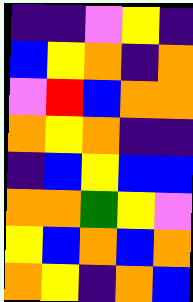[["indigo", "indigo", "violet", "yellow", "indigo"], ["blue", "yellow", "orange", "indigo", "orange"], ["violet", "red", "blue", "orange", "orange"], ["orange", "yellow", "orange", "indigo", "indigo"], ["indigo", "blue", "yellow", "blue", "blue"], ["orange", "orange", "green", "yellow", "violet"], ["yellow", "blue", "orange", "blue", "orange"], ["orange", "yellow", "indigo", "orange", "blue"]]